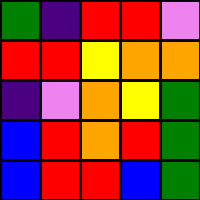[["green", "indigo", "red", "red", "violet"], ["red", "red", "yellow", "orange", "orange"], ["indigo", "violet", "orange", "yellow", "green"], ["blue", "red", "orange", "red", "green"], ["blue", "red", "red", "blue", "green"]]